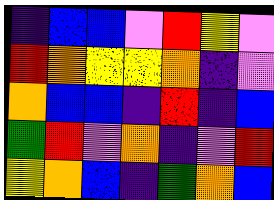[["indigo", "blue", "blue", "violet", "red", "yellow", "violet"], ["red", "orange", "yellow", "yellow", "orange", "indigo", "violet"], ["orange", "blue", "blue", "indigo", "red", "indigo", "blue"], ["green", "red", "violet", "orange", "indigo", "violet", "red"], ["yellow", "orange", "blue", "indigo", "green", "orange", "blue"]]